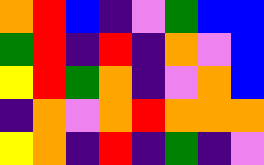[["orange", "red", "blue", "indigo", "violet", "green", "blue", "blue"], ["green", "red", "indigo", "red", "indigo", "orange", "violet", "blue"], ["yellow", "red", "green", "orange", "indigo", "violet", "orange", "blue"], ["indigo", "orange", "violet", "orange", "red", "orange", "orange", "orange"], ["yellow", "orange", "indigo", "red", "indigo", "green", "indigo", "violet"]]